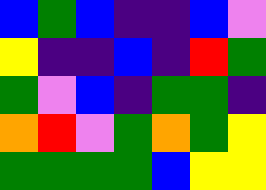[["blue", "green", "blue", "indigo", "indigo", "blue", "violet"], ["yellow", "indigo", "indigo", "blue", "indigo", "red", "green"], ["green", "violet", "blue", "indigo", "green", "green", "indigo"], ["orange", "red", "violet", "green", "orange", "green", "yellow"], ["green", "green", "green", "green", "blue", "yellow", "yellow"]]